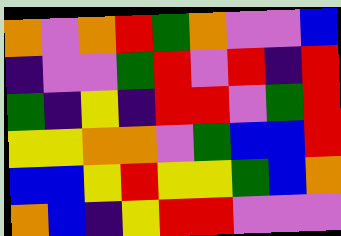[["orange", "violet", "orange", "red", "green", "orange", "violet", "violet", "blue"], ["indigo", "violet", "violet", "green", "red", "violet", "red", "indigo", "red"], ["green", "indigo", "yellow", "indigo", "red", "red", "violet", "green", "red"], ["yellow", "yellow", "orange", "orange", "violet", "green", "blue", "blue", "red"], ["blue", "blue", "yellow", "red", "yellow", "yellow", "green", "blue", "orange"], ["orange", "blue", "indigo", "yellow", "red", "red", "violet", "violet", "violet"]]